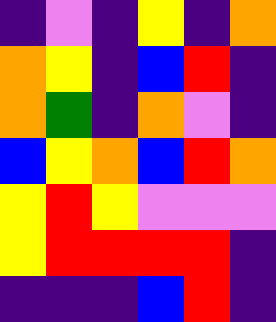[["indigo", "violet", "indigo", "yellow", "indigo", "orange"], ["orange", "yellow", "indigo", "blue", "red", "indigo"], ["orange", "green", "indigo", "orange", "violet", "indigo"], ["blue", "yellow", "orange", "blue", "red", "orange"], ["yellow", "red", "yellow", "violet", "violet", "violet"], ["yellow", "red", "red", "red", "red", "indigo"], ["indigo", "indigo", "indigo", "blue", "red", "indigo"]]